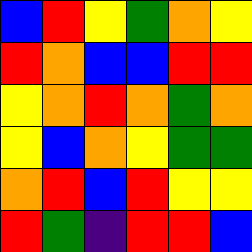[["blue", "red", "yellow", "green", "orange", "yellow"], ["red", "orange", "blue", "blue", "red", "red"], ["yellow", "orange", "red", "orange", "green", "orange"], ["yellow", "blue", "orange", "yellow", "green", "green"], ["orange", "red", "blue", "red", "yellow", "yellow"], ["red", "green", "indigo", "red", "red", "blue"]]